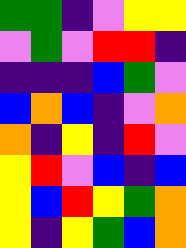[["green", "green", "indigo", "violet", "yellow", "yellow"], ["violet", "green", "violet", "red", "red", "indigo"], ["indigo", "indigo", "indigo", "blue", "green", "violet"], ["blue", "orange", "blue", "indigo", "violet", "orange"], ["orange", "indigo", "yellow", "indigo", "red", "violet"], ["yellow", "red", "violet", "blue", "indigo", "blue"], ["yellow", "blue", "red", "yellow", "green", "orange"], ["yellow", "indigo", "yellow", "green", "blue", "orange"]]